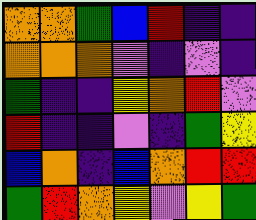[["orange", "orange", "green", "blue", "red", "indigo", "indigo"], ["orange", "orange", "orange", "violet", "indigo", "violet", "indigo"], ["green", "indigo", "indigo", "yellow", "orange", "red", "violet"], ["red", "indigo", "indigo", "violet", "indigo", "green", "yellow"], ["blue", "orange", "indigo", "blue", "orange", "red", "red"], ["green", "red", "orange", "yellow", "violet", "yellow", "green"]]